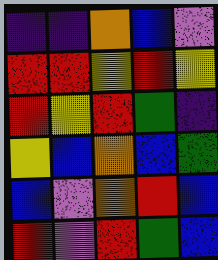[["indigo", "indigo", "orange", "blue", "violet"], ["red", "red", "yellow", "red", "yellow"], ["red", "yellow", "red", "green", "indigo"], ["yellow", "blue", "orange", "blue", "green"], ["blue", "violet", "orange", "red", "blue"], ["red", "violet", "red", "green", "blue"]]